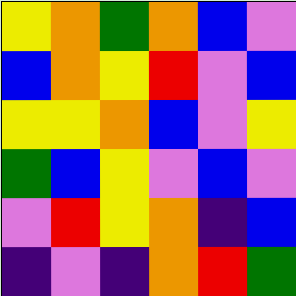[["yellow", "orange", "green", "orange", "blue", "violet"], ["blue", "orange", "yellow", "red", "violet", "blue"], ["yellow", "yellow", "orange", "blue", "violet", "yellow"], ["green", "blue", "yellow", "violet", "blue", "violet"], ["violet", "red", "yellow", "orange", "indigo", "blue"], ["indigo", "violet", "indigo", "orange", "red", "green"]]